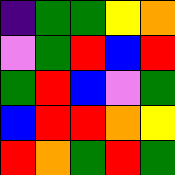[["indigo", "green", "green", "yellow", "orange"], ["violet", "green", "red", "blue", "red"], ["green", "red", "blue", "violet", "green"], ["blue", "red", "red", "orange", "yellow"], ["red", "orange", "green", "red", "green"]]